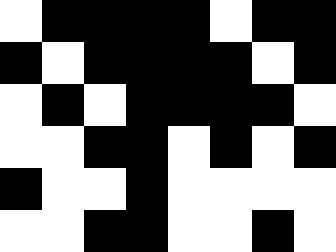[["white", "black", "black", "black", "black", "white", "black", "black"], ["black", "white", "black", "black", "black", "black", "white", "black"], ["white", "black", "white", "black", "black", "black", "black", "white"], ["white", "white", "black", "black", "white", "black", "white", "black"], ["black", "white", "white", "black", "white", "white", "white", "white"], ["white", "white", "black", "black", "white", "white", "black", "white"]]